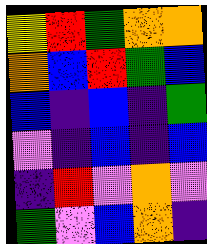[["yellow", "red", "green", "orange", "orange"], ["orange", "blue", "red", "green", "blue"], ["blue", "indigo", "blue", "indigo", "green"], ["violet", "indigo", "blue", "indigo", "blue"], ["indigo", "red", "violet", "orange", "violet"], ["green", "violet", "blue", "orange", "indigo"]]